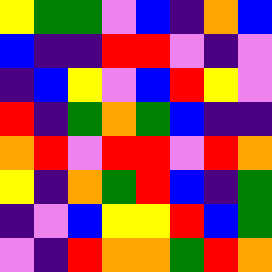[["yellow", "green", "green", "violet", "blue", "indigo", "orange", "blue"], ["blue", "indigo", "indigo", "red", "red", "violet", "indigo", "violet"], ["indigo", "blue", "yellow", "violet", "blue", "red", "yellow", "violet"], ["red", "indigo", "green", "orange", "green", "blue", "indigo", "indigo"], ["orange", "red", "violet", "red", "red", "violet", "red", "orange"], ["yellow", "indigo", "orange", "green", "red", "blue", "indigo", "green"], ["indigo", "violet", "blue", "yellow", "yellow", "red", "blue", "green"], ["violet", "indigo", "red", "orange", "orange", "green", "red", "orange"]]